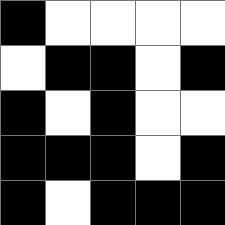[["black", "white", "white", "white", "white"], ["white", "black", "black", "white", "black"], ["black", "white", "black", "white", "white"], ["black", "black", "black", "white", "black"], ["black", "white", "black", "black", "black"]]